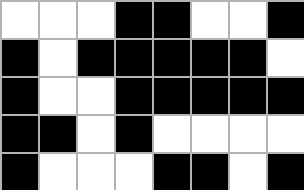[["white", "white", "white", "black", "black", "white", "white", "black"], ["black", "white", "black", "black", "black", "black", "black", "white"], ["black", "white", "white", "black", "black", "black", "black", "black"], ["black", "black", "white", "black", "white", "white", "white", "white"], ["black", "white", "white", "white", "black", "black", "white", "black"]]